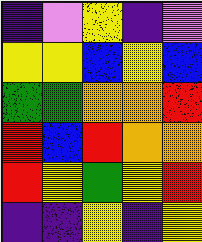[["indigo", "violet", "yellow", "indigo", "violet"], ["yellow", "yellow", "blue", "yellow", "blue"], ["green", "green", "orange", "orange", "red"], ["red", "blue", "red", "orange", "orange"], ["red", "yellow", "green", "yellow", "red"], ["indigo", "indigo", "yellow", "indigo", "yellow"]]